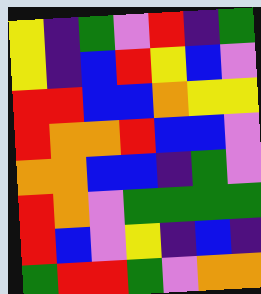[["yellow", "indigo", "green", "violet", "red", "indigo", "green"], ["yellow", "indigo", "blue", "red", "yellow", "blue", "violet"], ["red", "red", "blue", "blue", "orange", "yellow", "yellow"], ["red", "orange", "orange", "red", "blue", "blue", "violet"], ["orange", "orange", "blue", "blue", "indigo", "green", "violet"], ["red", "orange", "violet", "green", "green", "green", "green"], ["red", "blue", "violet", "yellow", "indigo", "blue", "indigo"], ["green", "red", "red", "green", "violet", "orange", "orange"]]